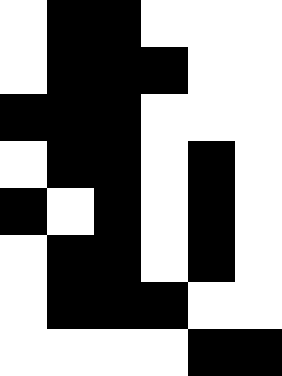[["white", "black", "black", "white", "white", "white"], ["white", "black", "black", "black", "white", "white"], ["black", "black", "black", "white", "white", "white"], ["white", "black", "black", "white", "black", "white"], ["black", "white", "black", "white", "black", "white"], ["white", "black", "black", "white", "black", "white"], ["white", "black", "black", "black", "white", "white"], ["white", "white", "white", "white", "black", "black"]]